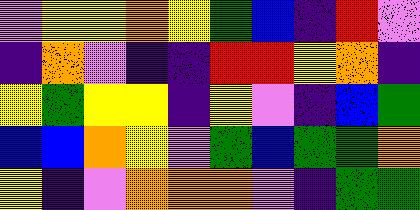[["violet", "yellow", "yellow", "orange", "yellow", "green", "blue", "indigo", "red", "violet"], ["indigo", "orange", "violet", "indigo", "indigo", "red", "red", "yellow", "orange", "indigo"], ["yellow", "green", "yellow", "yellow", "indigo", "yellow", "violet", "indigo", "blue", "green"], ["blue", "blue", "orange", "yellow", "violet", "green", "blue", "green", "green", "orange"], ["yellow", "indigo", "violet", "orange", "orange", "orange", "violet", "indigo", "green", "green"]]